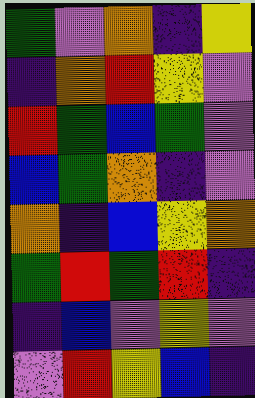[["green", "violet", "orange", "indigo", "yellow"], ["indigo", "orange", "red", "yellow", "violet"], ["red", "green", "blue", "green", "violet"], ["blue", "green", "orange", "indigo", "violet"], ["orange", "indigo", "blue", "yellow", "orange"], ["green", "red", "green", "red", "indigo"], ["indigo", "blue", "violet", "yellow", "violet"], ["violet", "red", "yellow", "blue", "indigo"]]